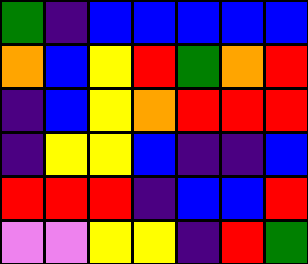[["green", "indigo", "blue", "blue", "blue", "blue", "blue"], ["orange", "blue", "yellow", "red", "green", "orange", "red"], ["indigo", "blue", "yellow", "orange", "red", "red", "red"], ["indigo", "yellow", "yellow", "blue", "indigo", "indigo", "blue"], ["red", "red", "red", "indigo", "blue", "blue", "red"], ["violet", "violet", "yellow", "yellow", "indigo", "red", "green"]]